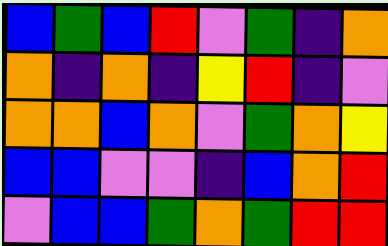[["blue", "green", "blue", "red", "violet", "green", "indigo", "orange"], ["orange", "indigo", "orange", "indigo", "yellow", "red", "indigo", "violet"], ["orange", "orange", "blue", "orange", "violet", "green", "orange", "yellow"], ["blue", "blue", "violet", "violet", "indigo", "blue", "orange", "red"], ["violet", "blue", "blue", "green", "orange", "green", "red", "red"]]